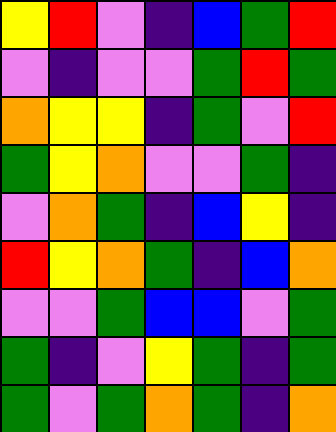[["yellow", "red", "violet", "indigo", "blue", "green", "red"], ["violet", "indigo", "violet", "violet", "green", "red", "green"], ["orange", "yellow", "yellow", "indigo", "green", "violet", "red"], ["green", "yellow", "orange", "violet", "violet", "green", "indigo"], ["violet", "orange", "green", "indigo", "blue", "yellow", "indigo"], ["red", "yellow", "orange", "green", "indigo", "blue", "orange"], ["violet", "violet", "green", "blue", "blue", "violet", "green"], ["green", "indigo", "violet", "yellow", "green", "indigo", "green"], ["green", "violet", "green", "orange", "green", "indigo", "orange"]]